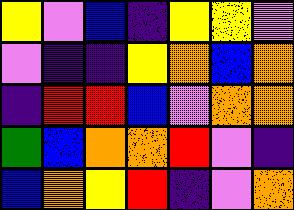[["yellow", "violet", "blue", "indigo", "yellow", "yellow", "violet"], ["violet", "indigo", "indigo", "yellow", "orange", "blue", "orange"], ["indigo", "red", "red", "blue", "violet", "orange", "orange"], ["green", "blue", "orange", "orange", "red", "violet", "indigo"], ["blue", "orange", "yellow", "red", "indigo", "violet", "orange"]]